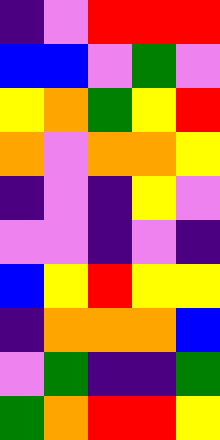[["indigo", "violet", "red", "red", "red"], ["blue", "blue", "violet", "green", "violet"], ["yellow", "orange", "green", "yellow", "red"], ["orange", "violet", "orange", "orange", "yellow"], ["indigo", "violet", "indigo", "yellow", "violet"], ["violet", "violet", "indigo", "violet", "indigo"], ["blue", "yellow", "red", "yellow", "yellow"], ["indigo", "orange", "orange", "orange", "blue"], ["violet", "green", "indigo", "indigo", "green"], ["green", "orange", "red", "red", "yellow"]]